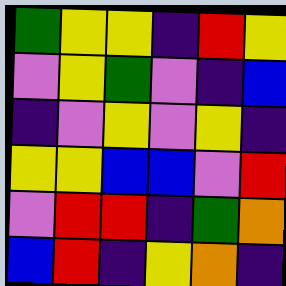[["green", "yellow", "yellow", "indigo", "red", "yellow"], ["violet", "yellow", "green", "violet", "indigo", "blue"], ["indigo", "violet", "yellow", "violet", "yellow", "indigo"], ["yellow", "yellow", "blue", "blue", "violet", "red"], ["violet", "red", "red", "indigo", "green", "orange"], ["blue", "red", "indigo", "yellow", "orange", "indigo"]]